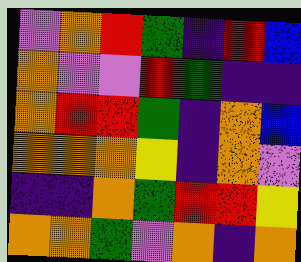[["violet", "orange", "red", "green", "indigo", "red", "blue"], ["orange", "violet", "violet", "red", "green", "indigo", "indigo"], ["orange", "red", "red", "green", "indigo", "orange", "blue"], ["orange", "orange", "orange", "yellow", "indigo", "orange", "violet"], ["indigo", "indigo", "orange", "green", "red", "red", "yellow"], ["orange", "orange", "green", "violet", "orange", "indigo", "orange"]]